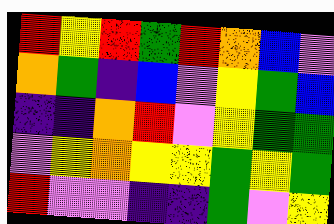[["red", "yellow", "red", "green", "red", "orange", "blue", "violet"], ["orange", "green", "indigo", "blue", "violet", "yellow", "green", "blue"], ["indigo", "indigo", "orange", "red", "violet", "yellow", "green", "green"], ["violet", "yellow", "orange", "yellow", "yellow", "green", "yellow", "green"], ["red", "violet", "violet", "indigo", "indigo", "green", "violet", "yellow"]]